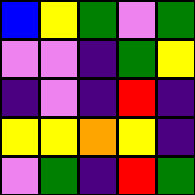[["blue", "yellow", "green", "violet", "green"], ["violet", "violet", "indigo", "green", "yellow"], ["indigo", "violet", "indigo", "red", "indigo"], ["yellow", "yellow", "orange", "yellow", "indigo"], ["violet", "green", "indigo", "red", "green"]]